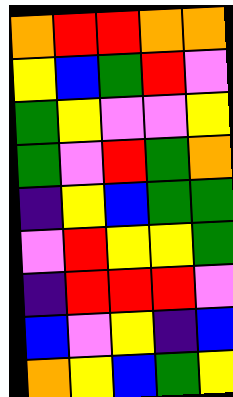[["orange", "red", "red", "orange", "orange"], ["yellow", "blue", "green", "red", "violet"], ["green", "yellow", "violet", "violet", "yellow"], ["green", "violet", "red", "green", "orange"], ["indigo", "yellow", "blue", "green", "green"], ["violet", "red", "yellow", "yellow", "green"], ["indigo", "red", "red", "red", "violet"], ["blue", "violet", "yellow", "indigo", "blue"], ["orange", "yellow", "blue", "green", "yellow"]]